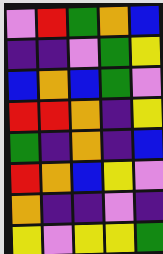[["violet", "red", "green", "orange", "blue"], ["indigo", "indigo", "violet", "green", "yellow"], ["blue", "orange", "blue", "green", "violet"], ["red", "red", "orange", "indigo", "yellow"], ["green", "indigo", "orange", "indigo", "blue"], ["red", "orange", "blue", "yellow", "violet"], ["orange", "indigo", "indigo", "violet", "indigo"], ["yellow", "violet", "yellow", "yellow", "green"]]